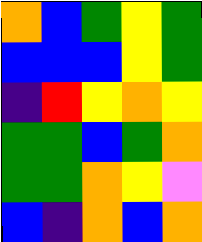[["orange", "blue", "green", "yellow", "green"], ["blue", "blue", "blue", "yellow", "green"], ["indigo", "red", "yellow", "orange", "yellow"], ["green", "green", "blue", "green", "orange"], ["green", "green", "orange", "yellow", "violet"], ["blue", "indigo", "orange", "blue", "orange"]]